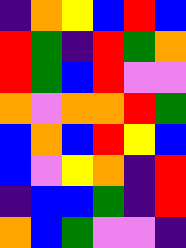[["indigo", "orange", "yellow", "blue", "red", "blue"], ["red", "green", "indigo", "red", "green", "orange"], ["red", "green", "blue", "red", "violet", "violet"], ["orange", "violet", "orange", "orange", "red", "green"], ["blue", "orange", "blue", "red", "yellow", "blue"], ["blue", "violet", "yellow", "orange", "indigo", "red"], ["indigo", "blue", "blue", "green", "indigo", "red"], ["orange", "blue", "green", "violet", "violet", "indigo"]]